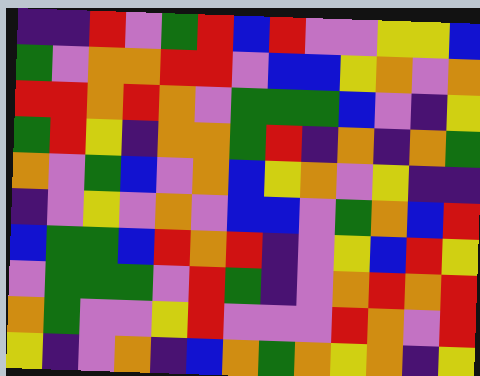[["indigo", "indigo", "red", "violet", "green", "red", "blue", "red", "violet", "violet", "yellow", "yellow", "blue"], ["green", "violet", "orange", "orange", "red", "red", "violet", "blue", "blue", "yellow", "orange", "violet", "orange"], ["red", "red", "orange", "red", "orange", "violet", "green", "green", "green", "blue", "violet", "indigo", "yellow"], ["green", "red", "yellow", "indigo", "orange", "orange", "green", "red", "indigo", "orange", "indigo", "orange", "green"], ["orange", "violet", "green", "blue", "violet", "orange", "blue", "yellow", "orange", "violet", "yellow", "indigo", "indigo"], ["indigo", "violet", "yellow", "violet", "orange", "violet", "blue", "blue", "violet", "green", "orange", "blue", "red"], ["blue", "green", "green", "blue", "red", "orange", "red", "indigo", "violet", "yellow", "blue", "red", "yellow"], ["violet", "green", "green", "green", "violet", "red", "green", "indigo", "violet", "orange", "red", "orange", "red"], ["orange", "green", "violet", "violet", "yellow", "red", "violet", "violet", "violet", "red", "orange", "violet", "red"], ["yellow", "indigo", "violet", "orange", "indigo", "blue", "orange", "green", "orange", "yellow", "orange", "indigo", "yellow"]]